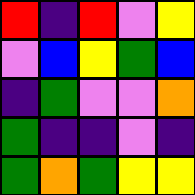[["red", "indigo", "red", "violet", "yellow"], ["violet", "blue", "yellow", "green", "blue"], ["indigo", "green", "violet", "violet", "orange"], ["green", "indigo", "indigo", "violet", "indigo"], ["green", "orange", "green", "yellow", "yellow"]]